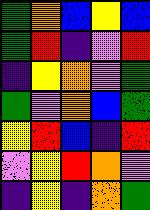[["green", "orange", "blue", "yellow", "blue"], ["green", "red", "indigo", "violet", "red"], ["indigo", "yellow", "orange", "violet", "green"], ["green", "violet", "orange", "blue", "green"], ["yellow", "red", "blue", "indigo", "red"], ["violet", "yellow", "red", "orange", "violet"], ["indigo", "yellow", "indigo", "orange", "green"]]